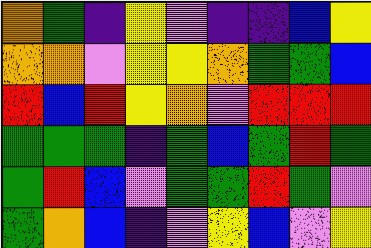[["orange", "green", "indigo", "yellow", "violet", "indigo", "indigo", "blue", "yellow"], ["orange", "orange", "violet", "yellow", "yellow", "orange", "green", "green", "blue"], ["red", "blue", "red", "yellow", "orange", "violet", "red", "red", "red"], ["green", "green", "green", "indigo", "green", "blue", "green", "red", "green"], ["green", "red", "blue", "violet", "green", "green", "red", "green", "violet"], ["green", "orange", "blue", "indigo", "violet", "yellow", "blue", "violet", "yellow"]]